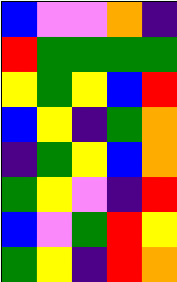[["blue", "violet", "violet", "orange", "indigo"], ["red", "green", "green", "green", "green"], ["yellow", "green", "yellow", "blue", "red"], ["blue", "yellow", "indigo", "green", "orange"], ["indigo", "green", "yellow", "blue", "orange"], ["green", "yellow", "violet", "indigo", "red"], ["blue", "violet", "green", "red", "yellow"], ["green", "yellow", "indigo", "red", "orange"]]